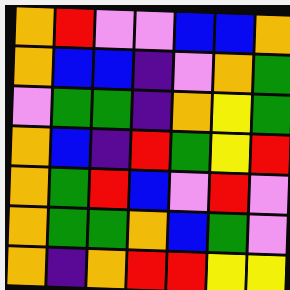[["orange", "red", "violet", "violet", "blue", "blue", "orange"], ["orange", "blue", "blue", "indigo", "violet", "orange", "green"], ["violet", "green", "green", "indigo", "orange", "yellow", "green"], ["orange", "blue", "indigo", "red", "green", "yellow", "red"], ["orange", "green", "red", "blue", "violet", "red", "violet"], ["orange", "green", "green", "orange", "blue", "green", "violet"], ["orange", "indigo", "orange", "red", "red", "yellow", "yellow"]]